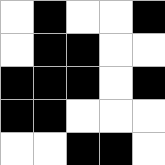[["white", "black", "white", "white", "black"], ["white", "black", "black", "white", "white"], ["black", "black", "black", "white", "black"], ["black", "black", "white", "white", "white"], ["white", "white", "black", "black", "white"]]